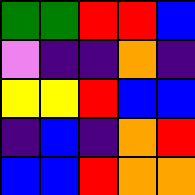[["green", "green", "red", "red", "blue"], ["violet", "indigo", "indigo", "orange", "indigo"], ["yellow", "yellow", "red", "blue", "blue"], ["indigo", "blue", "indigo", "orange", "red"], ["blue", "blue", "red", "orange", "orange"]]